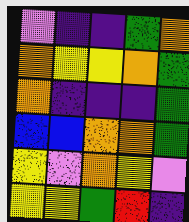[["violet", "indigo", "indigo", "green", "orange"], ["orange", "yellow", "yellow", "orange", "green"], ["orange", "indigo", "indigo", "indigo", "green"], ["blue", "blue", "orange", "orange", "green"], ["yellow", "violet", "orange", "yellow", "violet"], ["yellow", "yellow", "green", "red", "indigo"]]